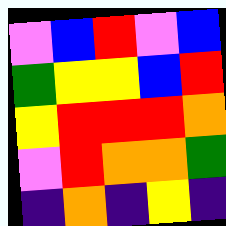[["violet", "blue", "red", "violet", "blue"], ["green", "yellow", "yellow", "blue", "red"], ["yellow", "red", "red", "red", "orange"], ["violet", "red", "orange", "orange", "green"], ["indigo", "orange", "indigo", "yellow", "indigo"]]